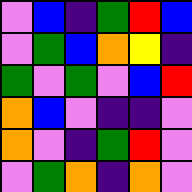[["violet", "blue", "indigo", "green", "red", "blue"], ["violet", "green", "blue", "orange", "yellow", "indigo"], ["green", "violet", "green", "violet", "blue", "red"], ["orange", "blue", "violet", "indigo", "indigo", "violet"], ["orange", "violet", "indigo", "green", "red", "violet"], ["violet", "green", "orange", "indigo", "orange", "violet"]]